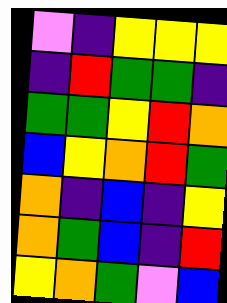[["violet", "indigo", "yellow", "yellow", "yellow"], ["indigo", "red", "green", "green", "indigo"], ["green", "green", "yellow", "red", "orange"], ["blue", "yellow", "orange", "red", "green"], ["orange", "indigo", "blue", "indigo", "yellow"], ["orange", "green", "blue", "indigo", "red"], ["yellow", "orange", "green", "violet", "blue"]]